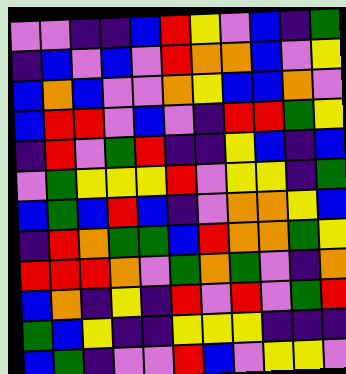[["violet", "violet", "indigo", "indigo", "blue", "red", "yellow", "violet", "blue", "indigo", "green"], ["indigo", "blue", "violet", "blue", "violet", "red", "orange", "orange", "blue", "violet", "yellow"], ["blue", "orange", "blue", "violet", "violet", "orange", "yellow", "blue", "blue", "orange", "violet"], ["blue", "red", "red", "violet", "blue", "violet", "indigo", "red", "red", "green", "yellow"], ["indigo", "red", "violet", "green", "red", "indigo", "indigo", "yellow", "blue", "indigo", "blue"], ["violet", "green", "yellow", "yellow", "yellow", "red", "violet", "yellow", "yellow", "indigo", "green"], ["blue", "green", "blue", "red", "blue", "indigo", "violet", "orange", "orange", "yellow", "blue"], ["indigo", "red", "orange", "green", "green", "blue", "red", "orange", "orange", "green", "yellow"], ["red", "red", "red", "orange", "violet", "green", "orange", "green", "violet", "indigo", "orange"], ["blue", "orange", "indigo", "yellow", "indigo", "red", "violet", "red", "violet", "green", "red"], ["green", "blue", "yellow", "indigo", "indigo", "yellow", "yellow", "yellow", "indigo", "indigo", "indigo"], ["blue", "green", "indigo", "violet", "violet", "red", "blue", "violet", "yellow", "yellow", "violet"]]